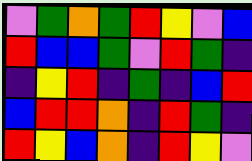[["violet", "green", "orange", "green", "red", "yellow", "violet", "blue"], ["red", "blue", "blue", "green", "violet", "red", "green", "indigo"], ["indigo", "yellow", "red", "indigo", "green", "indigo", "blue", "red"], ["blue", "red", "red", "orange", "indigo", "red", "green", "indigo"], ["red", "yellow", "blue", "orange", "indigo", "red", "yellow", "violet"]]